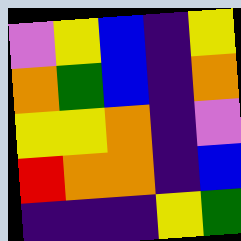[["violet", "yellow", "blue", "indigo", "yellow"], ["orange", "green", "blue", "indigo", "orange"], ["yellow", "yellow", "orange", "indigo", "violet"], ["red", "orange", "orange", "indigo", "blue"], ["indigo", "indigo", "indigo", "yellow", "green"]]